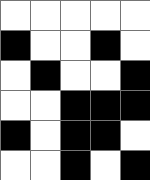[["white", "white", "white", "white", "white"], ["black", "white", "white", "black", "white"], ["white", "black", "white", "white", "black"], ["white", "white", "black", "black", "black"], ["black", "white", "black", "black", "white"], ["white", "white", "black", "white", "black"]]